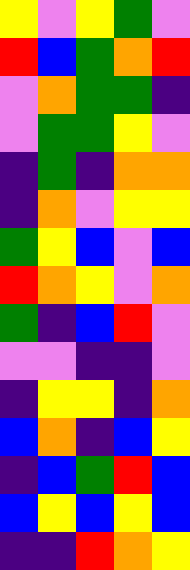[["yellow", "violet", "yellow", "green", "violet"], ["red", "blue", "green", "orange", "red"], ["violet", "orange", "green", "green", "indigo"], ["violet", "green", "green", "yellow", "violet"], ["indigo", "green", "indigo", "orange", "orange"], ["indigo", "orange", "violet", "yellow", "yellow"], ["green", "yellow", "blue", "violet", "blue"], ["red", "orange", "yellow", "violet", "orange"], ["green", "indigo", "blue", "red", "violet"], ["violet", "violet", "indigo", "indigo", "violet"], ["indigo", "yellow", "yellow", "indigo", "orange"], ["blue", "orange", "indigo", "blue", "yellow"], ["indigo", "blue", "green", "red", "blue"], ["blue", "yellow", "blue", "yellow", "blue"], ["indigo", "indigo", "red", "orange", "yellow"]]